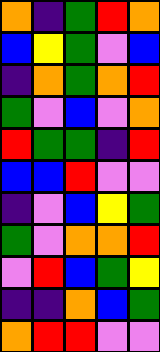[["orange", "indigo", "green", "red", "orange"], ["blue", "yellow", "green", "violet", "blue"], ["indigo", "orange", "green", "orange", "red"], ["green", "violet", "blue", "violet", "orange"], ["red", "green", "green", "indigo", "red"], ["blue", "blue", "red", "violet", "violet"], ["indigo", "violet", "blue", "yellow", "green"], ["green", "violet", "orange", "orange", "red"], ["violet", "red", "blue", "green", "yellow"], ["indigo", "indigo", "orange", "blue", "green"], ["orange", "red", "red", "violet", "violet"]]